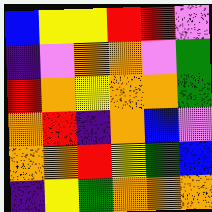[["blue", "yellow", "yellow", "red", "red", "violet"], ["indigo", "violet", "orange", "orange", "violet", "green"], ["red", "orange", "yellow", "orange", "orange", "green"], ["orange", "red", "indigo", "orange", "blue", "violet"], ["orange", "orange", "red", "yellow", "green", "blue"], ["indigo", "yellow", "green", "orange", "orange", "orange"]]